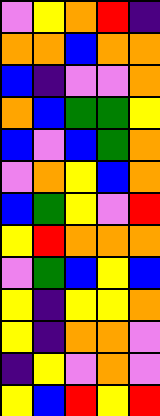[["violet", "yellow", "orange", "red", "indigo"], ["orange", "orange", "blue", "orange", "orange"], ["blue", "indigo", "violet", "violet", "orange"], ["orange", "blue", "green", "green", "yellow"], ["blue", "violet", "blue", "green", "orange"], ["violet", "orange", "yellow", "blue", "orange"], ["blue", "green", "yellow", "violet", "red"], ["yellow", "red", "orange", "orange", "orange"], ["violet", "green", "blue", "yellow", "blue"], ["yellow", "indigo", "yellow", "yellow", "orange"], ["yellow", "indigo", "orange", "orange", "violet"], ["indigo", "yellow", "violet", "orange", "violet"], ["yellow", "blue", "red", "yellow", "red"]]